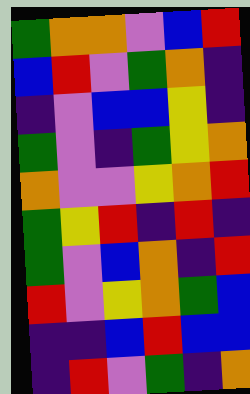[["green", "orange", "orange", "violet", "blue", "red"], ["blue", "red", "violet", "green", "orange", "indigo"], ["indigo", "violet", "blue", "blue", "yellow", "indigo"], ["green", "violet", "indigo", "green", "yellow", "orange"], ["orange", "violet", "violet", "yellow", "orange", "red"], ["green", "yellow", "red", "indigo", "red", "indigo"], ["green", "violet", "blue", "orange", "indigo", "red"], ["red", "violet", "yellow", "orange", "green", "blue"], ["indigo", "indigo", "blue", "red", "blue", "blue"], ["indigo", "red", "violet", "green", "indigo", "orange"]]